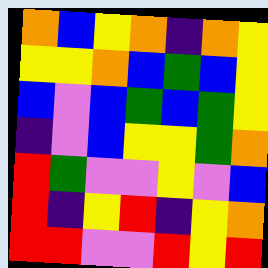[["orange", "blue", "yellow", "orange", "indigo", "orange", "yellow"], ["yellow", "yellow", "orange", "blue", "green", "blue", "yellow"], ["blue", "violet", "blue", "green", "blue", "green", "yellow"], ["indigo", "violet", "blue", "yellow", "yellow", "green", "orange"], ["red", "green", "violet", "violet", "yellow", "violet", "blue"], ["red", "indigo", "yellow", "red", "indigo", "yellow", "orange"], ["red", "red", "violet", "violet", "red", "yellow", "red"]]